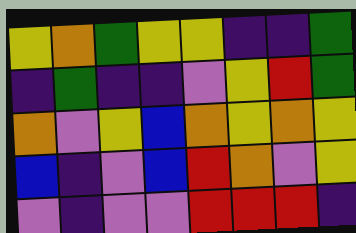[["yellow", "orange", "green", "yellow", "yellow", "indigo", "indigo", "green"], ["indigo", "green", "indigo", "indigo", "violet", "yellow", "red", "green"], ["orange", "violet", "yellow", "blue", "orange", "yellow", "orange", "yellow"], ["blue", "indigo", "violet", "blue", "red", "orange", "violet", "yellow"], ["violet", "indigo", "violet", "violet", "red", "red", "red", "indigo"]]